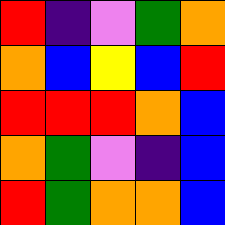[["red", "indigo", "violet", "green", "orange"], ["orange", "blue", "yellow", "blue", "red"], ["red", "red", "red", "orange", "blue"], ["orange", "green", "violet", "indigo", "blue"], ["red", "green", "orange", "orange", "blue"]]